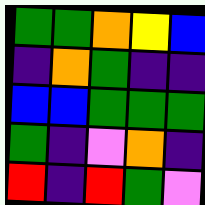[["green", "green", "orange", "yellow", "blue"], ["indigo", "orange", "green", "indigo", "indigo"], ["blue", "blue", "green", "green", "green"], ["green", "indigo", "violet", "orange", "indigo"], ["red", "indigo", "red", "green", "violet"]]